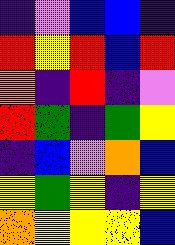[["indigo", "violet", "blue", "blue", "indigo"], ["red", "yellow", "red", "blue", "red"], ["orange", "indigo", "red", "indigo", "violet"], ["red", "green", "indigo", "green", "yellow"], ["indigo", "blue", "violet", "orange", "blue"], ["yellow", "green", "yellow", "indigo", "yellow"], ["orange", "yellow", "yellow", "yellow", "blue"]]